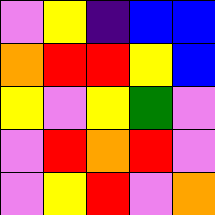[["violet", "yellow", "indigo", "blue", "blue"], ["orange", "red", "red", "yellow", "blue"], ["yellow", "violet", "yellow", "green", "violet"], ["violet", "red", "orange", "red", "violet"], ["violet", "yellow", "red", "violet", "orange"]]